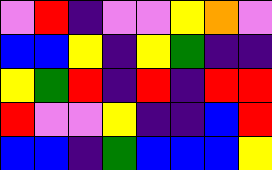[["violet", "red", "indigo", "violet", "violet", "yellow", "orange", "violet"], ["blue", "blue", "yellow", "indigo", "yellow", "green", "indigo", "indigo"], ["yellow", "green", "red", "indigo", "red", "indigo", "red", "red"], ["red", "violet", "violet", "yellow", "indigo", "indigo", "blue", "red"], ["blue", "blue", "indigo", "green", "blue", "blue", "blue", "yellow"]]